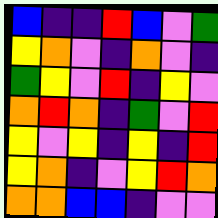[["blue", "indigo", "indigo", "red", "blue", "violet", "green"], ["yellow", "orange", "violet", "indigo", "orange", "violet", "indigo"], ["green", "yellow", "violet", "red", "indigo", "yellow", "violet"], ["orange", "red", "orange", "indigo", "green", "violet", "red"], ["yellow", "violet", "yellow", "indigo", "yellow", "indigo", "red"], ["yellow", "orange", "indigo", "violet", "yellow", "red", "orange"], ["orange", "orange", "blue", "blue", "indigo", "violet", "violet"]]